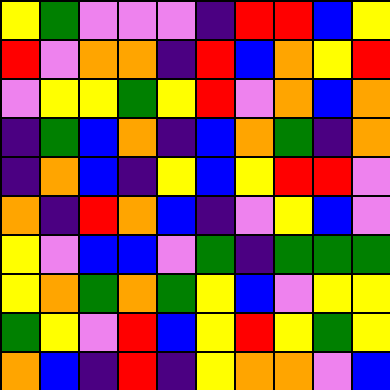[["yellow", "green", "violet", "violet", "violet", "indigo", "red", "red", "blue", "yellow"], ["red", "violet", "orange", "orange", "indigo", "red", "blue", "orange", "yellow", "red"], ["violet", "yellow", "yellow", "green", "yellow", "red", "violet", "orange", "blue", "orange"], ["indigo", "green", "blue", "orange", "indigo", "blue", "orange", "green", "indigo", "orange"], ["indigo", "orange", "blue", "indigo", "yellow", "blue", "yellow", "red", "red", "violet"], ["orange", "indigo", "red", "orange", "blue", "indigo", "violet", "yellow", "blue", "violet"], ["yellow", "violet", "blue", "blue", "violet", "green", "indigo", "green", "green", "green"], ["yellow", "orange", "green", "orange", "green", "yellow", "blue", "violet", "yellow", "yellow"], ["green", "yellow", "violet", "red", "blue", "yellow", "red", "yellow", "green", "yellow"], ["orange", "blue", "indigo", "red", "indigo", "yellow", "orange", "orange", "violet", "blue"]]